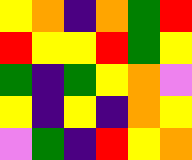[["yellow", "orange", "indigo", "orange", "green", "red"], ["red", "yellow", "yellow", "red", "green", "yellow"], ["green", "indigo", "green", "yellow", "orange", "violet"], ["yellow", "indigo", "yellow", "indigo", "orange", "yellow"], ["violet", "green", "indigo", "red", "yellow", "orange"]]